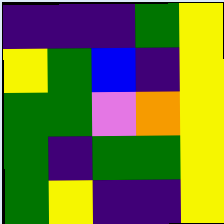[["indigo", "indigo", "indigo", "green", "yellow"], ["yellow", "green", "blue", "indigo", "yellow"], ["green", "green", "violet", "orange", "yellow"], ["green", "indigo", "green", "green", "yellow"], ["green", "yellow", "indigo", "indigo", "yellow"]]